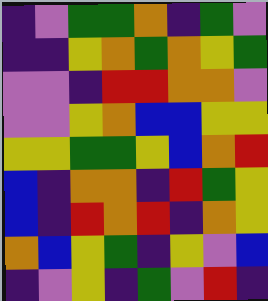[["indigo", "violet", "green", "green", "orange", "indigo", "green", "violet"], ["indigo", "indigo", "yellow", "orange", "green", "orange", "yellow", "green"], ["violet", "violet", "indigo", "red", "red", "orange", "orange", "violet"], ["violet", "violet", "yellow", "orange", "blue", "blue", "yellow", "yellow"], ["yellow", "yellow", "green", "green", "yellow", "blue", "orange", "red"], ["blue", "indigo", "orange", "orange", "indigo", "red", "green", "yellow"], ["blue", "indigo", "red", "orange", "red", "indigo", "orange", "yellow"], ["orange", "blue", "yellow", "green", "indigo", "yellow", "violet", "blue"], ["indigo", "violet", "yellow", "indigo", "green", "violet", "red", "indigo"]]